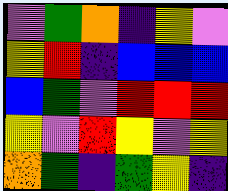[["violet", "green", "orange", "indigo", "yellow", "violet"], ["yellow", "red", "indigo", "blue", "blue", "blue"], ["blue", "green", "violet", "red", "red", "red"], ["yellow", "violet", "red", "yellow", "violet", "yellow"], ["orange", "green", "indigo", "green", "yellow", "indigo"]]